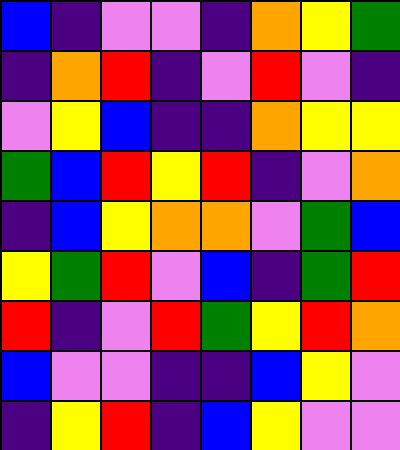[["blue", "indigo", "violet", "violet", "indigo", "orange", "yellow", "green"], ["indigo", "orange", "red", "indigo", "violet", "red", "violet", "indigo"], ["violet", "yellow", "blue", "indigo", "indigo", "orange", "yellow", "yellow"], ["green", "blue", "red", "yellow", "red", "indigo", "violet", "orange"], ["indigo", "blue", "yellow", "orange", "orange", "violet", "green", "blue"], ["yellow", "green", "red", "violet", "blue", "indigo", "green", "red"], ["red", "indigo", "violet", "red", "green", "yellow", "red", "orange"], ["blue", "violet", "violet", "indigo", "indigo", "blue", "yellow", "violet"], ["indigo", "yellow", "red", "indigo", "blue", "yellow", "violet", "violet"]]